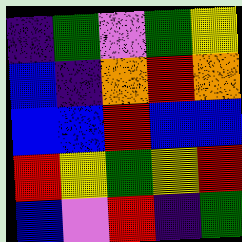[["indigo", "green", "violet", "green", "yellow"], ["blue", "indigo", "orange", "red", "orange"], ["blue", "blue", "red", "blue", "blue"], ["red", "yellow", "green", "yellow", "red"], ["blue", "violet", "red", "indigo", "green"]]